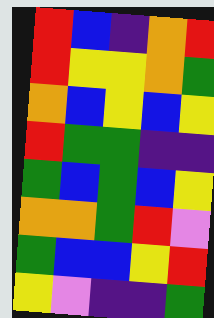[["red", "blue", "indigo", "orange", "red"], ["red", "yellow", "yellow", "orange", "green"], ["orange", "blue", "yellow", "blue", "yellow"], ["red", "green", "green", "indigo", "indigo"], ["green", "blue", "green", "blue", "yellow"], ["orange", "orange", "green", "red", "violet"], ["green", "blue", "blue", "yellow", "red"], ["yellow", "violet", "indigo", "indigo", "green"]]